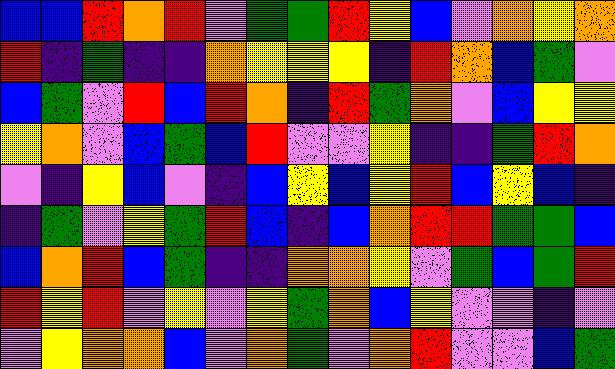[["blue", "blue", "red", "orange", "red", "violet", "green", "green", "red", "yellow", "blue", "violet", "orange", "yellow", "orange"], ["red", "indigo", "green", "indigo", "indigo", "orange", "yellow", "yellow", "yellow", "indigo", "red", "orange", "blue", "green", "violet"], ["blue", "green", "violet", "red", "blue", "red", "orange", "indigo", "red", "green", "orange", "violet", "blue", "yellow", "yellow"], ["yellow", "orange", "violet", "blue", "green", "blue", "red", "violet", "violet", "yellow", "indigo", "indigo", "green", "red", "orange"], ["violet", "indigo", "yellow", "blue", "violet", "indigo", "blue", "yellow", "blue", "yellow", "red", "blue", "yellow", "blue", "indigo"], ["indigo", "green", "violet", "yellow", "green", "red", "blue", "indigo", "blue", "orange", "red", "red", "green", "green", "blue"], ["blue", "orange", "red", "blue", "green", "indigo", "indigo", "orange", "orange", "yellow", "violet", "green", "blue", "green", "red"], ["red", "yellow", "red", "violet", "yellow", "violet", "yellow", "green", "orange", "blue", "yellow", "violet", "violet", "indigo", "violet"], ["violet", "yellow", "orange", "orange", "blue", "violet", "orange", "green", "violet", "orange", "red", "violet", "violet", "blue", "green"]]